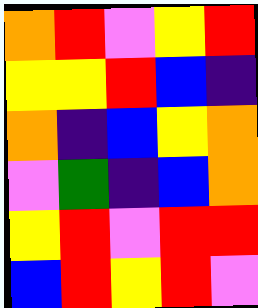[["orange", "red", "violet", "yellow", "red"], ["yellow", "yellow", "red", "blue", "indigo"], ["orange", "indigo", "blue", "yellow", "orange"], ["violet", "green", "indigo", "blue", "orange"], ["yellow", "red", "violet", "red", "red"], ["blue", "red", "yellow", "red", "violet"]]